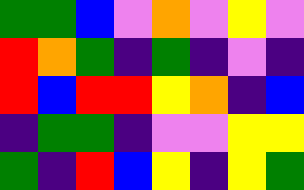[["green", "green", "blue", "violet", "orange", "violet", "yellow", "violet"], ["red", "orange", "green", "indigo", "green", "indigo", "violet", "indigo"], ["red", "blue", "red", "red", "yellow", "orange", "indigo", "blue"], ["indigo", "green", "green", "indigo", "violet", "violet", "yellow", "yellow"], ["green", "indigo", "red", "blue", "yellow", "indigo", "yellow", "green"]]